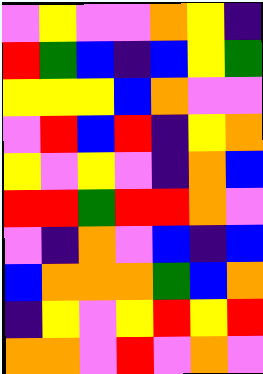[["violet", "yellow", "violet", "violet", "orange", "yellow", "indigo"], ["red", "green", "blue", "indigo", "blue", "yellow", "green"], ["yellow", "yellow", "yellow", "blue", "orange", "violet", "violet"], ["violet", "red", "blue", "red", "indigo", "yellow", "orange"], ["yellow", "violet", "yellow", "violet", "indigo", "orange", "blue"], ["red", "red", "green", "red", "red", "orange", "violet"], ["violet", "indigo", "orange", "violet", "blue", "indigo", "blue"], ["blue", "orange", "orange", "orange", "green", "blue", "orange"], ["indigo", "yellow", "violet", "yellow", "red", "yellow", "red"], ["orange", "orange", "violet", "red", "violet", "orange", "violet"]]